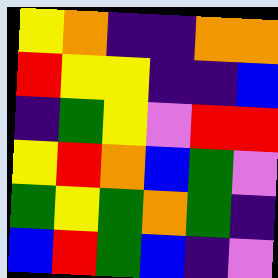[["yellow", "orange", "indigo", "indigo", "orange", "orange"], ["red", "yellow", "yellow", "indigo", "indigo", "blue"], ["indigo", "green", "yellow", "violet", "red", "red"], ["yellow", "red", "orange", "blue", "green", "violet"], ["green", "yellow", "green", "orange", "green", "indigo"], ["blue", "red", "green", "blue", "indigo", "violet"]]